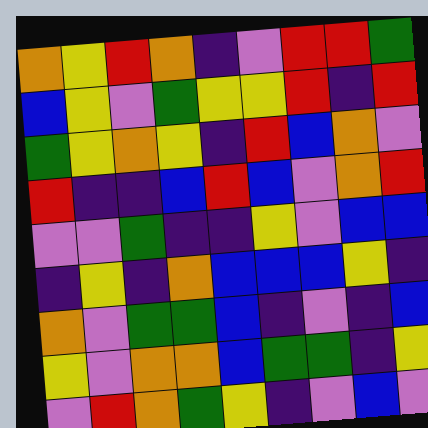[["orange", "yellow", "red", "orange", "indigo", "violet", "red", "red", "green"], ["blue", "yellow", "violet", "green", "yellow", "yellow", "red", "indigo", "red"], ["green", "yellow", "orange", "yellow", "indigo", "red", "blue", "orange", "violet"], ["red", "indigo", "indigo", "blue", "red", "blue", "violet", "orange", "red"], ["violet", "violet", "green", "indigo", "indigo", "yellow", "violet", "blue", "blue"], ["indigo", "yellow", "indigo", "orange", "blue", "blue", "blue", "yellow", "indigo"], ["orange", "violet", "green", "green", "blue", "indigo", "violet", "indigo", "blue"], ["yellow", "violet", "orange", "orange", "blue", "green", "green", "indigo", "yellow"], ["violet", "red", "orange", "green", "yellow", "indigo", "violet", "blue", "violet"]]